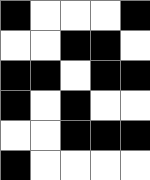[["black", "white", "white", "white", "black"], ["white", "white", "black", "black", "white"], ["black", "black", "white", "black", "black"], ["black", "white", "black", "white", "white"], ["white", "white", "black", "black", "black"], ["black", "white", "white", "white", "white"]]